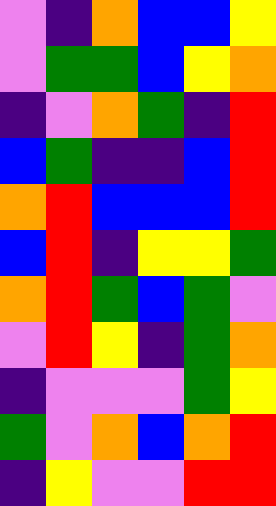[["violet", "indigo", "orange", "blue", "blue", "yellow"], ["violet", "green", "green", "blue", "yellow", "orange"], ["indigo", "violet", "orange", "green", "indigo", "red"], ["blue", "green", "indigo", "indigo", "blue", "red"], ["orange", "red", "blue", "blue", "blue", "red"], ["blue", "red", "indigo", "yellow", "yellow", "green"], ["orange", "red", "green", "blue", "green", "violet"], ["violet", "red", "yellow", "indigo", "green", "orange"], ["indigo", "violet", "violet", "violet", "green", "yellow"], ["green", "violet", "orange", "blue", "orange", "red"], ["indigo", "yellow", "violet", "violet", "red", "red"]]